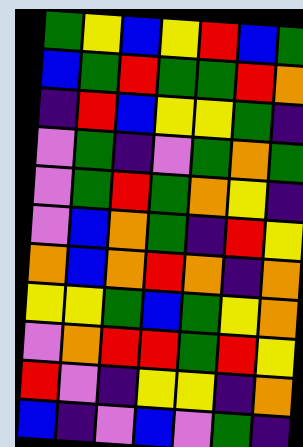[["green", "yellow", "blue", "yellow", "red", "blue", "green"], ["blue", "green", "red", "green", "green", "red", "orange"], ["indigo", "red", "blue", "yellow", "yellow", "green", "indigo"], ["violet", "green", "indigo", "violet", "green", "orange", "green"], ["violet", "green", "red", "green", "orange", "yellow", "indigo"], ["violet", "blue", "orange", "green", "indigo", "red", "yellow"], ["orange", "blue", "orange", "red", "orange", "indigo", "orange"], ["yellow", "yellow", "green", "blue", "green", "yellow", "orange"], ["violet", "orange", "red", "red", "green", "red", "yellow"], ["red", "violet", "indigo", "yellow", "yellow", "indigo", "orange"], ["blue", "indigo", "violet", "blue", "violet", "green", "indigo"]]